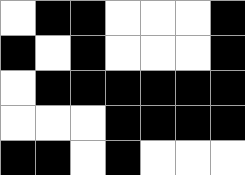[["white", "black", "black", "white", "white", "white", "black"], ["black", "white", "black", "white", "white", "white", "black"], ["white", "black", "black", "black", "black", "black", "black"], ["white", "white", "white", "black", "black", "black", "black"], ["black", "black", "white", "black", "white", "white", "white"]]